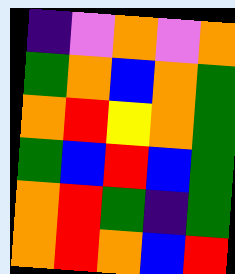[["indigo", "violet", "orange", "violet", "orange"], ["green", "orange", "blue", "orange", "green"], ["orange", "red", "yellow", "orange", "green"], ["green", "blue", "red", "blue", "green"], ["orange", "red", "green", "indigo", "green"], ["orange", "red", "orange", "blue", "red"]]